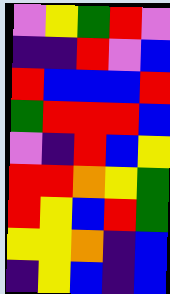[["violet", "yellow", "green", "red", "violet"], ["indigo", "indigo", "red", "violet", "blue"], ["red", "blue", "blue", "blue", "red"], ["green", "red", "red", "red", "blue"], ["violet", "indigo", "red", "blue", "yellow"], ["red", "red", "orange", "yellow", "green"], ["red", "yellow", "blue", "red", "green"], ["yellow", "yellow", "orange", "indigo", "blue"], ["indigo", "yellow", "blue", "indigo", "blue"]]